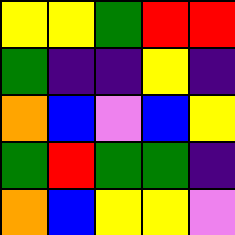[["yellow", "yellow", "green", "red", "red"], ["green", "indigo", "indigo", "yellow", "indigo"], ["orange", "blue", "violet", "blue", "yellow"], ["green", "red", "green", "green", "indigo"], ["orange", "blue", "yellow", "yellow", "violet"]]